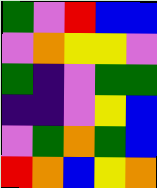[["green", "violet", "red", "blue", "blue"], ["violet", "orange", "yellow", "yellow", "violet"], ["green", "indigo", "violet", "green", "green"], ["indigo", "indigo", "violet", "yellow", "blue"], ["violet", "green", "orange", "green", "blue"], ["red", "orange", "blue", "yellow", "orange"]]